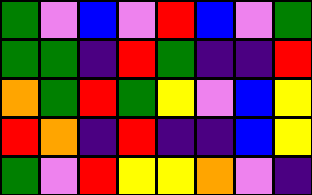[["green", "violet", "blue", "violet", "red", "blue", "violet", "green"], ["green", "green", "indigo", "red", "green", "indigo", "indigo", "red"], ["orange", "green", "red", "green", "yellow", "violet", "blue", "yellow"], ["red", "orange", "indigo", "red", "indigo", "indigo", "blue", "yellow"], ["green", "violet", "red", "yellow", "yellow", "orange", "violet", "indigo"]]